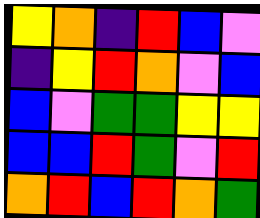[["yellow", "orange", "indigo", "red", "blue", "violet"], ["indigo", "yellow", "red", "orange", "violet", "blue"], ["blue", "violet", "green", "green", "yellow", "yellow"], ["blue", "blue", "red", "green", "violet", "red"], ["orange", "red", "blue", "red", "orange", "green"]]